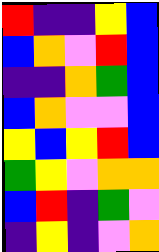[["red", "indigo", "indigo", "yellow", "blue"], ["blue", "orange", "violet", "red", "blue"], ["indigo", "indigo", "orange", "green", "blue"], ["blue", "orange", "violet", "violet", "blue"], ["yellow", "blue", "yellow", "red", "blue"], ["green", "yellow", "violet", "orange", "orange"], ["blue", "red", "indigo", "green", "violet"], ["indigo", "yellow", "indigo", "violet", "orange"]]